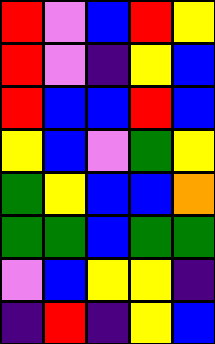[["red", "violet", "blue", "red", "yellow"], ["red", "violet", "indigo", "yellow", "blue"], ["red", "blue", "blue", "red", "blue"], ["yellow", "blue", "violet", "green", "yellow"], ["green", "yellow", "blue", "blue", "orange"], ["green", "green", "blue", "green", "green"], ["violet", "blue", "yellow", "yellow", "indigo"], ["indigo", "red", "indigo", "yellow", "blue"]]